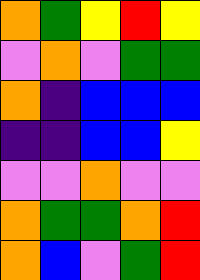[["orange", "green", "yellow", "red", "yellow"], ["violet", "orange", "violet", "green", "green"], ["orange", "indigo", "blue", "blue", "blue"], ["indigo", "indigo", "blue", "blue", "yellow"], ["violet", "violet", "orange", "violet", "violet"], ["orange", "green", "green", "orange", "red"], ["orange", "blue", "violet", "green", "red"]]